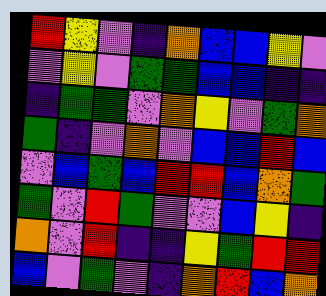[["red", "yellow", "violet", "indigo", "orange", "blue", "blue", "yellow", "violet"], ["violet", "yellow", "violet", "green", "green", "blue", "blue", "indigo", "indigo"], ["indigo", "green", "green", "violet", "orange", "yellow", "violet", "green", "orange"], ["green", "indigo", "violet", "orange", "violet", "blue", "blue", "red", "blue"], ["violet", "blue", "green", "blue", "red", "red", "blue", "orange", "green"], ["green", "violet", "red", "green", "violet", "violet", "blue", "yellow", "indigo"], ["orange", "violet", "red", "indigo", "indigo", "yellow", "green", "red", "red"], ["blue", "violet", "green", "violet", "indigo", "orange", "red", "blue", "orange"]]